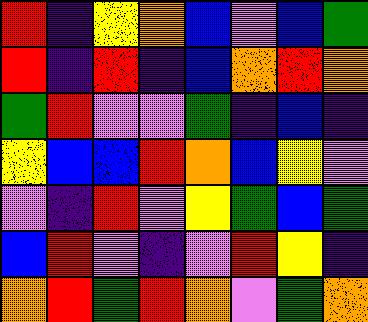[["red", "indigo", "yellow", "orange", "blue", "violet", "blue", "green"], ["red", "indigo", "red", "indigo", "blue", "orange", "red", "orange"], ["green", "red", "violet", "violet", "green", "indigo", "blue", "indigo"], ["yellow", "blue", "blue", "red", "orange", "blue", "yellow", "violet"], ["violet", "indigo", "red", "violet", "yellow", "green", "blue", "green"], ["blue", "red", "violet", "indigo", "violet", "red", "yellow", "indigo"], ["orange", "red", "green", "red", "orange", "violet", "green", "orange"]]